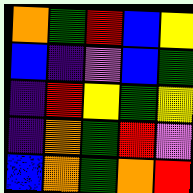[["orange", "green", "red", "blue", "yellow"], ["blue", "indigo", "violet", "blue", "green"], ["indigo", "red", "yellow", "green", "yellow"], ["indigo", "orange", "green", "red", "violet"], ["blue", "orange", "green", "orange", "red"]]